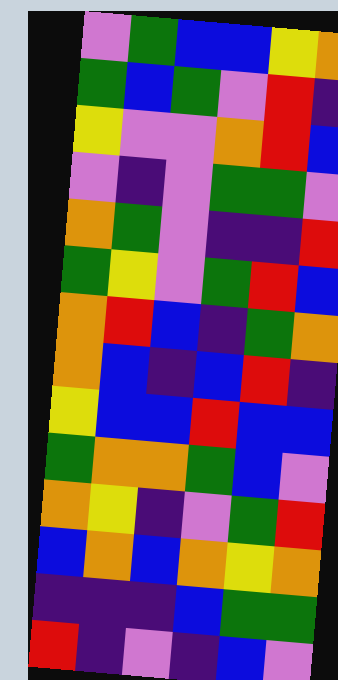[["violet", "green", "blue", "blue", "yellow", "orange"], ["green", "blue", "green", "violet", "red", "indigo"], ["yellow", "violet", "violet", "orange", "red", "blue"], ["violet", "indigo", "violet", "green", "green", "violet"], ["orange", "green", "violet", "indigo", "indigo", "red"], ["green", "yellow", "violet", "green", "red", "blue"], ["orange", "red", "blue", "indigo", "green", "orange"], ["orange", "blue", "indigo", "blue", "red", "indigo"], ["yellow", "blue", "blue", "red", "blue", "blue"], ["green", "orange", "orange", "green", "blue", "violet"], ["orange", "yellow", "indigo", "violet", "green", "red"], ["blue", "orange", "blue", "orange", "yellow", "orange"], ["indigo", "indigo", "indigo", "blue", "green", "green"], ["red", "indigo", "violet", "indigo", "blue", "violet"]]